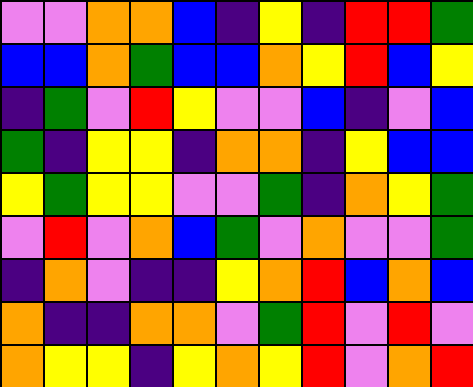[["violet", "violet", "orange", "orange", "blue", "indigo", "yellow", "indigo", "red", "red", "green"], ["blue", "blue", "orange", "green", "blue", "blue", "orange", "yellow", "red", "blue", "yellow"], ["indigo", "green", "violet", "red", "yellow", "violet", "violet", "blue", "indigo", "violet", "blue"], ["green", "indigo", "yellow", "yellow", "indigo", "orange", "orange", "indigo", "yellow", "blue", "blue"], ["yellow", "green", "yellow", "yellow", "violet", "violet", "green", "indigo", "orange", "yellow", "green"], ["violet", "red", "violet", "orange", "blue", "green", "violet", "orange", "violet", "violet", "green"], ["indigo", "orange", "violet", "indigo", "indigo", "yellow", "orange", "red", "blue", "orange", "blue"], ["orange", "indigo", "indigo", "orange", "orange", "violet", "green", "red", "violet", "red", "violet"], ["orange", "yellow", "yellow", "indigo", "yellow", "orange", "yellow", "red", "violet", "orange", "red"]]